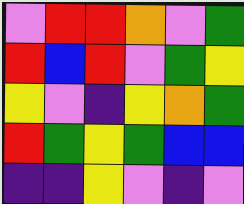[["violet", "red", "red", "orange", "violet", "green"], ["red", "blue", "red", "violet", "green", "yellow"], ["yellow", "violet", "indigo", "yellow", "orange", "green"], ["red", "green", "yellow", "green", "blue", "blue"], ["indigo", "indigo", "yellow", "violet", "indigo", "violet"]]